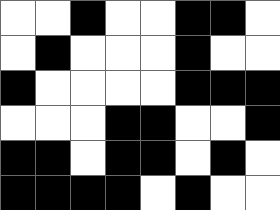[["white", "white", "black", "white", "white", "black", "black", "white"], ["white", "black", "white", "white", "white", "black", "white", "white"], ["black", "white", "white", "white", "white", "black", "black", "black"], ["white", "white", "white", "black", "black", "white", "white", "black"], ["black", "black", "white", "black", "black", "white", "black", "white"], ["black", "black", "black", "black", "white", "black", "white", "white"]]